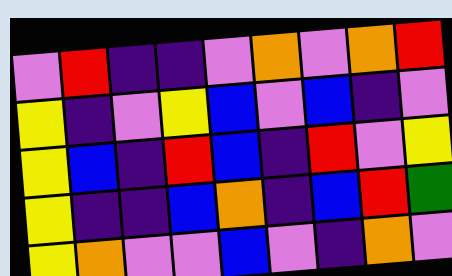[["violet", "red", "indigo", "indigo", "violet", "orange", "violet", "orange", "red"], ["yellow", "indigo", "violet", "yellow", "blue", "violet", "blue", "indigo", "violet"], ["yellow", "blue", "indigo", "red", "blue", "indigo", "red", "violet", "yellow"], ["yellow", "indigo", "indigo", "blue", "orange", "indigo", "blue", "red", "green"], ["yellow", "orange", "violet", "violet", "blue", "violet", "indigo", "orange", "violet"]]